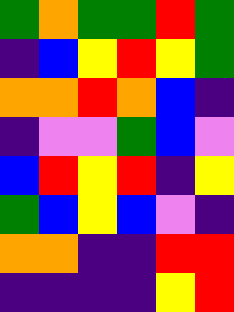[["green", "orange", "green", "green", "red", "green"], ["indigo", "blue", "yellow", "red", "yellow", "green"], ["orange", "orange", "red", "orange", "blue", "indigo"], ["indigo", "violet", "violet", "green", "blue", "violet"], ["blue", "red", "yellow", "red", "indigo", "yellow"], ["green", "blue", "yellow", "blue", "violet", "indigo"], ["orange", "orange", "indigo", "indigo", "red", "red"], ["indigo", "indigo", "indigo", "indigo", "yellow", "red"]]